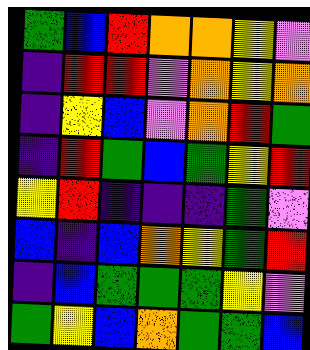[["green", "blue", "red", "orange", "orange", "yellow", "violet"], ["indigo", "red", "red", "violet", "orange", "yellow", "orange"], ["indigo", "yellow", "blue", "violet", "orange", "red", "green"], ["indigo", "red", "green", "blue", "green", "yellow", "red"], ["yellow", "red", "indigo", "indigo", "indigo", "green", "violet"], ["blue", "indigo", "blue", "orange", "yellow", "green", "red"], ["indigo", "blue", "green", "green", "green", "yellow", "violet"], ["green", "yellow", "blue", "orange", "green", "green", "blue"]]